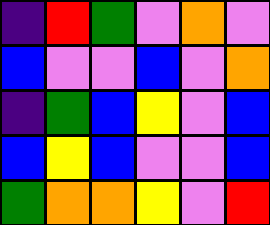[["indigo", "red", "green", "violet", "orange", "violet"], ["blue", "violet", "violet", "blue", "violet", "orange"], ["indigo", "green", "blue", "yellow", "violet", "blue"], ["blue", "yellow", "blue", "violet", "violet", "blue"], ["green", "orange", "orange", "yellow", "violet", "red"]]